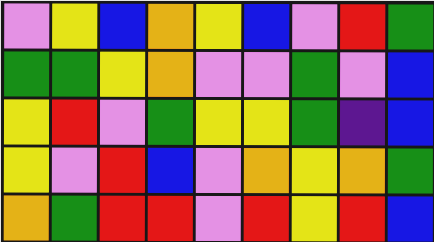[["violet", "yellow", "blue", "orange", "yellow", "blue", "violet", "red", "green"], ["green", "green", "yellow", "orange", "violet", "violet", "green", "violet", "blue"], ["yellow", "red", "violet", "green", "yellow", "yellow", "green", "indigo", "blue"], ["yellow", "violet", "red", "blue", "violet", "orange", "yellow", "orange", "green"], ["orange", "green", "red", "red", "violet", "red", "yellow", "red", "blue"]]